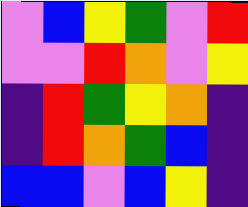[["violet", "blue", "yellow", "green", "violet", "red"], ["violet", "violet", "red", "orange", "violet", "yellow"], ["indigo", "red", "green", "yellow", "orange", "indigo"], ["indigo", "red", "orange", "green", "blue", "indigo"], ["blue", "blue", "violet", "blue", "yellow", "indigo"]]